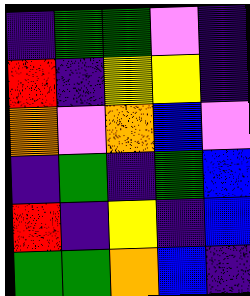[["indigo", "green", "green", "violet", "indigo"], ["red", "indigo", "yellow", "yellow", "indigo"], ["orange", "violet", "orange", "blue", "violet"], ["indigo", "green", "indigo", "green", "blue"], ["red", "indigo", "yellow", "indigo", "blue"], ["green", "green", "orange", "blue", "indigo"]]